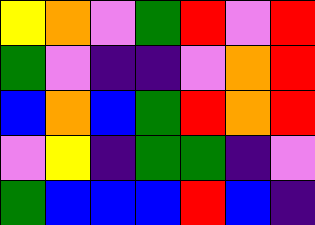[["yellow", "orange", "violet", "green", "red", "violet", "red"], ["green", "violet", "indigo", "indigo", "violet", "orange", "red"], ["blue", "orange", "blue", "green", "red", "orange", "red"], ["violet", "yellow", "indigo", "green", "green", "indigo", "violet"], ["green", "blue", "blue", "blue", "red", "blue", "indigo"]]